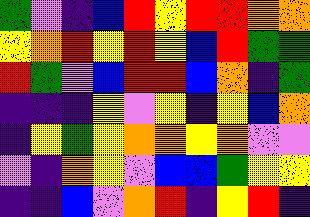[["green", "violet", "indigo", "blue", "red", "yellow", "red", "red", "orange", "orange"], ["yellow", "orange", "red", "yellow", "red", "yellow", "blue", "red", "green", "green"], ["red", "green", "violet", "blue", "red", "red", "blue", "orange", "indigo", "green"], ["indigo", "indigo", "indigo", "yellow", "violet", "yellow", "indigo", "yellow", "blue", "orange"], ["indigo", "yellow", "green", "yellow", "orange", "orange", "yellow", "orange", "violet", "violet"], ["violet", "indigo", "orange", "yellow", "violet", "blue", "blue", "green", "yellow", "yellow"], ["indigo", "indigo", "blue", "violet", "orange", "red", "indigo", "yellow", "red", "indigo"]]